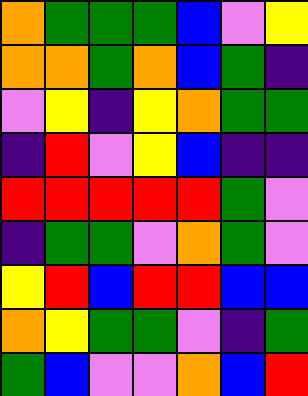[["orange", "green", "green", "green", "blue", "violet", "yellow"], ["orange", "orange", "green", "orange", "blue", "green", "indigo"], ["violet", "yellow", "indigo", "yellow", "orange", "green", "green"], ["indigo", "red", "violet", "yellow", "blue", "indigo", "indigo"], ["red", "red", "red", "red", "red", "green", "violet"], ["indigo", "green", "green", "violet", "orange", "green", "violet"], ["yellow", "red", "blue", "red", "red", "blue", "blue"], ["orange", "yellow", "green", "green", "violet", "indigo", "green"], ["green", "blue", "violet", "violet", "orange", "blue", "red"]]